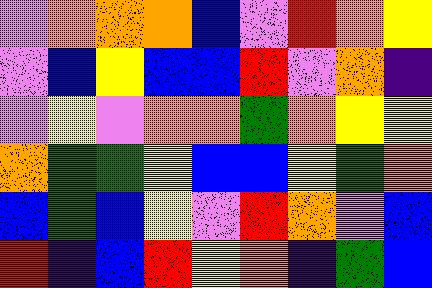[["violet", "orange", "orange", "orange", "blue", "violet", "red", "orange", "yellow"], ["violet", "blue", "yellow", "blue", "blue", "red", "violet", "orange", "indigo"], ["violet", "yellow", "violet", "orange", "orange", "green", "orange", "yellow", "yellow"], ["orange", "green", "green", "yellow", "blue", "blue", "yellow", "green", "orange"], ["blue", "green", "blue", "yellow", "violet", "red", "orange", "violet", "blue"], ["red", "indigo", "blue", "red", "yellow", "orange", "indigo", "green", "blue"]]